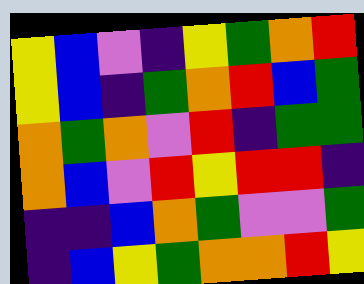[["yellow", "blue", "violet", "indigo", "yellow", "green", "orange", "red"], ["yellow", "blue", "indigo", "green", "orange", "red", "blue", "green"], ["orange", "green", "orange", "violet", "red", "indigo", "green", "green"], ["orange", "blue", "violet", "red", "yellow", "red", "red", "indigo"], ["indigo", "indigo", "blue", "orange", "green", "violet", "violet", "green"], ["indigo", "blue", "yellow", "green", "orange", "orange", "red", "yellow"]]